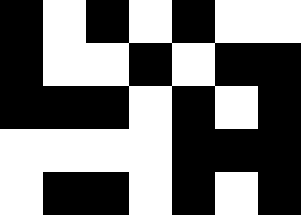[["black", "white", "black", "white", "black", "white", "white"], ["black", "white", "white", "black", "white", "black", "black"], ["black", "black", "black", "white", "black", "white", "black"], ["white", "white", "white", "white", "black", "black", "black"], ["white", "black", "black", "white", "black", "white", "black"]]